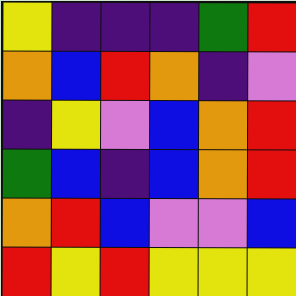[["yellow", "indigo", "indigo", "indigo", "green", "red"], ["orange", "blue", "red", "orange", "indigo", "violet"], ["indigo", "yellow", "violet", "blue", "orange", "red"], ["green", "blue", "indigo", "blue", "orange", "red"], ["orange", "red", "blue", "violet", "violet", "blue"], ["red", "yellow", "red", "yellow", "yellow", "yellow"]]